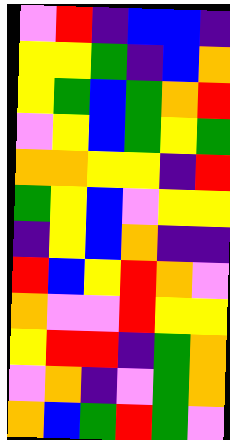[["violet", "red", "indigo", "blue", "blue", "indigo"], ["yellow", "yellow", "green", "indigo", "blue", "orange"], ["yellow", "green", "blue", "green", "orange", "red"], ["violet", "yellow", "blue", "green", "yellow", "green"], ["orange", "orange", "yellow", "yellow", "indigo", "red"], ["green", "yellow", "blue", "violet", "yellow", "yellow"], ["indigo", "yellow", "blue", "orange", "indigo", "indigo"], ["red", "blue", "yellow", "red", "orange", "violet"], ["orange", "violet", "violet", "red", "yellow", "yellow"], ["yellow", "red", "red", "indigo", "green", "orange"], ["violet", "orange", "indigo", "violet", "green", "orange"], ["orange", "blue", "green", "red", "green", "violet"]]